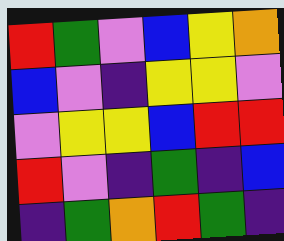[["red", "green", "violet", "blue", "yellow", "orange"], ["blue", "violet", "indigo", "yellow", "yellow", "violet"], ["violet", "yellow", "yellow", "blue", "red", "red"], ["red", "violet", "indigo", "green", "indigo", "blue"], ["indigo", "green", "orange", "red", "green", "indigo"]]